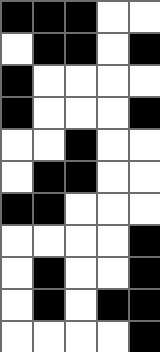[["black", "black", "black", "white", "white"], ["white", "black", "black", "white", "black"], ["black", "white", "white", "white", "white"], ["black", "white", "white", "white", "black"], ["white", "white", "black", "white", "white"], ["white", "black", "black", "white", "white"], ["black", "black", "white", "white", "white"], ["white", "white", "white", "white", "black"], ["white", "black", "white", "white", "black"], ["white", "black", "white", "black", "black"], ["white", "white", "white", "white", "black"]]